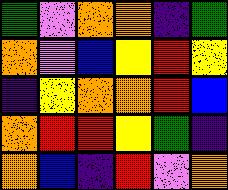[["green", "violet", "orange", "orange", "indigo", "green"], ["orange", "violet", "blue", "yellow", "red", "yellow"], ["indigo", "yellow", "orange", "orange", "red", "blue"], ["orange", "red", "red", "yellow", "green", "indigo"], ["orange", "blue", "indigo", "red", "violet", "orange"]]